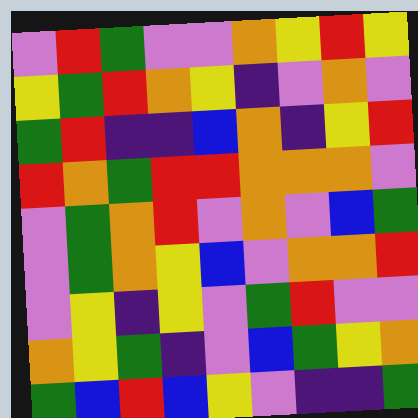[["violet", "red", "green", "violet", "violet", "orange", "yellow", "red", "yellow"], ["yellow", "green", "red", "orange", "yellow", "indigo", "violet", "orange", "violet"], ["green", "red", "indigo", "indigo", "blue", "orange", "indigo", "yellow", "red"], ["red", "orange", "green", "red", "red", "orange", "orange", "orange", "violet"], ["violet", "green", "orange", "red", "violet", "orange", "violet", "blue", "green"], ["violet", "green", "orange", "yellow", "blue", "violet", "orange", "orange", "red"], ["violet", "yellow", "indigo", "yellow", "violet", "green", "red", "violet", "violet"], ["orange", "yellow", "green", "indigo", "violet", "blue", "green", "yellow", "orange"], ["green", "blue", "red", "blue", "yellow", "violet", "indigo", "indigo", "green"]]